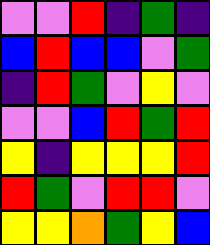[["violet", "violet", "red", "indigo", "green", "indigo"], ["blue", "red", "blue", "blue", "violet", "green"], ["indigo", "red", "green", "violet", "yellow", "violet"], ["violet", "violet", "blue", "red", "green", "red"], ["yellow", "indigo", "yellow", "yellow", "yellow", "red"], ["red", "green", "violet", "red", "red", "violet"], ["yellow", "yellow", "orange", "green", "yellow", "blue"]]